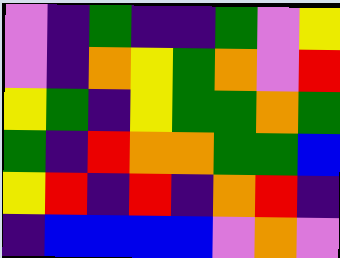[["violet", "indigo", "green", "indigo", "indigo", "green", "violet", "yellow"], ["violet", "indigo", "orange", "yellow", "green", "orange", "violet", "red"], ["yellow", "green", "indigo", "yellow", "green", "green", "orange", "green"], ["green", "indigo", "red", "orange", "orange", "green", "green", "blue"], ["yellow", "red", "indigo", "red", "indigo", "orange", "red", "indigo"], ["indigo", "blue", "blue", "blue", "blue", "violet", "orange", "violet"]]